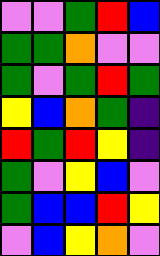[["violet", "violet", "green", "red", "blue"], ["green", "green", "orange", "violet", "violet"], ["green", "violet", "green", "red", "green"], ["yellow", "blue", "orange", "green", "indigo"], ["red", "green", "red", "yellow", "indigo"], ["green", "violet", "yellow", "blue", "violet"], ["green", "blue", "blue", "red", "yellow"], ["violet", "blue", "yellow", "orange", "violet"]]